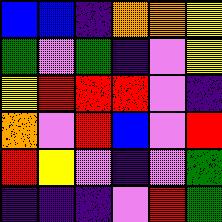[["blue", "blue", "indigo", "orange", "orange", "yellow"], ["green", "violet", "green", "indigo", "violet", "yellow"], ["yellow", "red", "red", "red", "violet", "indigo"], ["orange", "violet", "red", "blue", "violet", "red"], ["red", "yellow", "violet", "indigo", "violet", "green"], ["indigo", "indigo", "indigo", "violet", "red", "green"]]